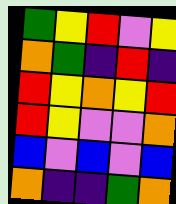[["green", "yellow", "red", "violet", "yellow"], ["orange", "green", "indigo", "red", "indigo"], ["red", "yellow", "orange", "yellow", "red"], ["red", "yellow", "violet", "violet", "orange"], ["blue", "violet", "blue", "violet", "blue"], ["orange", "indigo", "indigo", "green", "orange"]]